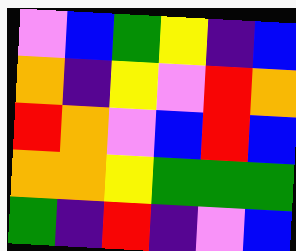[["violet", "blue", "green", "yellow", "indigo", "blue"], ["orange", "indigo", "yellow", "violet", "red", "orange"], ["red", "orange", "violet", "blue", "red", "blue"], ["orange", "orange", "yellow", "green", "green", "green"], ["green", "indigo", "red", "indigo", "violet", "blue"]]